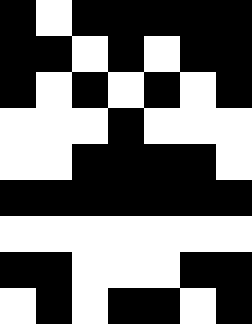[["black", "white", "black", "black", "black", "black", "black"], ["black", "black", "white", "black", "white", "black", "black"], ["black", "white", "black", "white", "black", "white", "black"], ["white", "white", "white", "black", "white", "white", "white"], ["white", "white", "black", "black", "black", "black", "white"], ["black", "black", "black", "black", "black", "black", "black"], ["white", "white", "white", "white", "white", "white", "white"], ["black", "black", "white", "white", "white", "black", "black"], ["white", "black", "white", "black", "black", "white", "black"]]